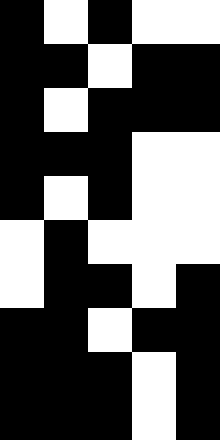[["black", "white", "black", "white", "white"], ["black", "black", "white", "black", "black"], ["black", "white", "black", "black", "black"], ["black", "black", "black", "white", "white"], ["black", "white", "black", "white", "white"], ["white", "black", "white", "white", "white"], ["white", "black", "black", "white", "black"], ["black", "black", "white", "black", "black"], ["black", "black", "black", "white", "black"], ["black", "black", "black", "white", "black"]]